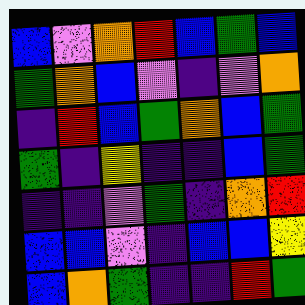[["blue", "violet", "orange", "red", "blue", "green", "blue"], ["green", "orange", "blue", "violet", "indigo", "violet", "orange"], ["indigo", "red", "blue", "green", "orange", "blue", "green"], ["green", "indigo", "yellow", "indigo", "indigo", "blue", "green"], ["indigo", "indigo", "violet", "green", "indigo", "orange", "red"], ["blue", "blue", "violet", "indigo", "blue", "blue", "yellow"], ["blue", "orange", "green", "indigo", "indigo", "red", "green"]]